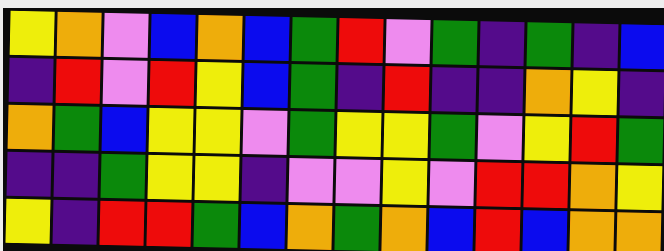[["yellow", "orange", "violet", "blue", "orange", "blue", "green", "red", "violet", "green", "indigo", "green", "indigo", "blue"], ["indigo", "red", "violet", "red", "yellow", "blue", "green", "indigo", "red", "indigo", "indigo", "orange", "yellow", "indigo"], ["orange", "green", "blue", "yellow", "yellow", "violet", "green", "yellow", "yellow", "green", "violet", "yellow", "red", "green"], ["indigo", "indigo", "green", "yellow", "yellow", "indigo", "violet", "violet", "yellow", "violet", "red", "red", "orange", "yellow"], ["yellow", "indigo", "red", "red", "green", "blue", "orange", "green", "orange", "blue", "red", "blue", "orange", "orange"]]